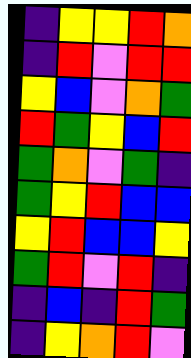[["indigo", "yellow", "yellow", "red", "orange"], ["indigo", "red", "violet", "red", "red"], ["yellow", "blue", "violet", "orange", "green"], ["red", "green", "yellow", "blue", "red"], ["green", "orange", "violet", "green", "indigo"], ["green", "yellow", "red", "blue", "blue"], ["yellow", "red", "blue", "blue", "yellow"], ["green", "red", "violet", "red", "indigo"], ["indigo", "blue", "indigo", "red", "green"], ["indigo", "yellow", "orange", "red", "violet"]]